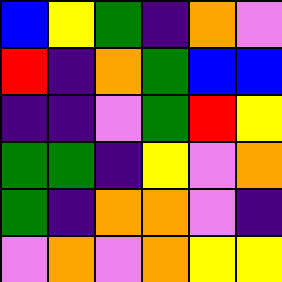[["blue", "yellow", "green", "indigo", "orange", "violet"], ["red", "indigo", "orange", "green", "blue", "blue"], ["indigo", "indigo", "violet", "green", "red", "yellow"], ["green", "green", "indigo", "yellow", "violet", "orange"], ["green", "indigo", "orange", "orange", "violet", "indigo"], ["violet", "orange", "violet", "orange", "yellow", "yellow"]]